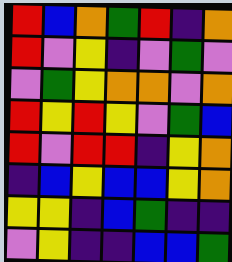[["red", "blue", "orange", "green", "red", "indigo", "orange"], ["red", "violet", "yellow", "indigo", "violet", "green", "violet"], ["violet", "green", "yellow", "orange", "orange", "violet", "orange"], ["red", "yellow", "red", "yellow", "violet", "green", "blue"], ["red", "violet", "red", "red", "indigo", "yellow", "orange"], ["indigo", "blue", "yellow", "blue", "blue", "yellow", "orange"], ["yellow", "yellow", "indigo", "blue", "green", "indigo", "indigo"], ["violet", "yellow", "indigo", "indigo", "blue", "blue", "green"]]